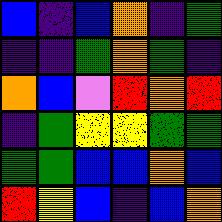[["blue", "indigo", "blue", "orange", "indigo", "green"], ["indigo", "indigo", "green", "orange", "green", "indigo"], ["orange", "blue", "violet", "red", "orange", "red"], ["indigo", "green", "yellow", "yellow", "green", "green"], ["green", "green", "blue", "blue", "orange", "blue"], ["red", "yellow", "blue", "indigo", "blue", "orange"]]